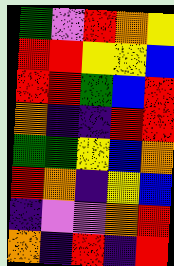[["green", "violet", "red", "orange", "yellow"], ["red", "red", "yellow", "yellow", "blue"], ["red", "red", "green", "blue", "red"], ["orange", "indigo", "indigo", "red", "red"], ["green", "green", "yellow", "blue", "orange"], ["red", "orange", "indigo", "yellow", "blue"], ["indigo", "violet", "violet", "orange", "red"], ["orange", "indigo", "red", "indigo", "red"]]